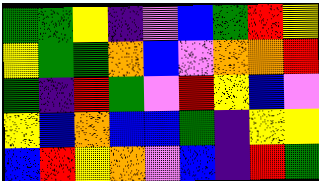[["green", "green", "yellow", "indigo", "violet", "blue", "green", "red", "yellow"], ["yellow", "green", "green", "orange", "blue", "violet", "orange", "orange", "red"], ["green", "indigo", "red", "green", "violet", "red", "yellow", "blue", "violet"], ["yellow", "blue", "orange", "blue", "blue", "green", "indigo", "yellow", "yellow"], ["blue", "red", "yellow", "orange", "violet", "blue", "indigo", "red", "green"]]